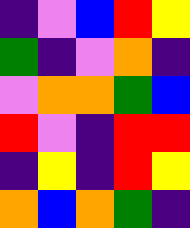[["indigo", "violet", "blue", "red", "yellow"], ["green", "indigo", "violet", "orange", "indigo"], ["violet", "orange", "orange", "green", "blue"], ["red", "violet", "indigo", "red", "red"], ["indigo", "yellow", "indigo", "red", "yellow"], ["orange", "blue", "orange", "green", "indigo"]]